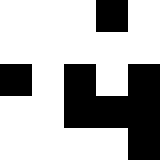[["white", "white", "white", "black", "white"], ["white", "white", "white", "white", "white"], ["black", "white", "black", "white", "black"], ["white", "white", "black", "black", "black"], ["white", "white", "white", "white", "black"]]